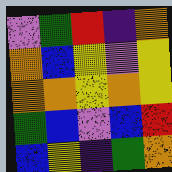[["violet", "green", "red", "indigo", "orange"], ["orange", "blue", "yellow", "violet", "yellow"], ["orange", "orange", "yellow", "orange", "yellow"], ["green", "blue", "violet", "blue", "red"], ["blue", "yellow", "indigo", "green", "orange"]]